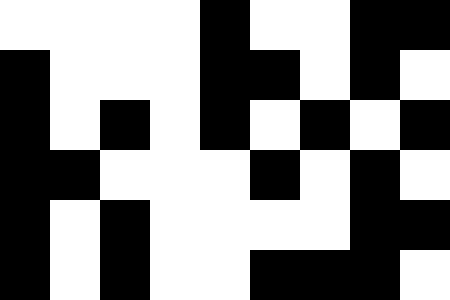[["white", "white", "white", "white", "black", "white", "white", "black", "black"], ["black", "white", "white", "white", "black", "black", "white", "black", "white"], ["black", "white", "black", "white", "black", "white", "black", "white", "black"], ["black", "black", "white", "white", "white", "black", "white", "black", "white"], ["black", "white", "black", "white", "white", "white", "white", "black", "black"], ["black", "white", "black", "white", "white", "black", "black", "black", "white"]]